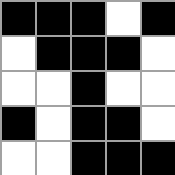[["black", "black", "black", "white", "black"], ["white", "black", "black", "black", "white"], ["white", "white", "black", "white", "white"], ["black", "white", "black", "black", "white"], ["white", "white", "black", "black", "black"]]